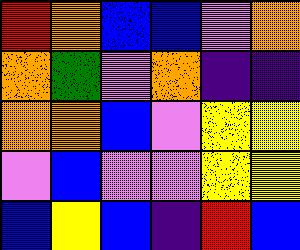[["red", "orange", "blue", "blue", "violet", "orange"], ["orange", "green", "violet", "orange", "indigo", "indigo"], ["orange", "orange", "blue", "violet", "yellow", "yellow"], ["violet", "blue", "violet", "violet", "yellow", "yellow"], ["blue", "yellow", "blue", "indigo", "red", "blue"]]